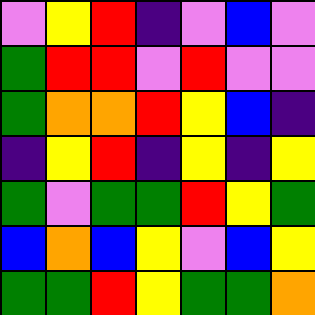[["violet", "yellow", "red", "indigo", "violet", "blue", "violet"], ["green", "red", "red", "violet", "red", "violet", "violet"], ["green", "orange", "orange", "red", "yellow", "blue", "indigo"], ["indigo", "yellow", "red", "indigo", "yellow", "indigo", "yellow"], ["green", "violet", "green", "green", "red", "yellow", "green"], ["blue", "orange", "blue", "yellow", "violet", "blue", "yellow"], ["green", "green", "red", "yellow", "green", "green", "orange"]]